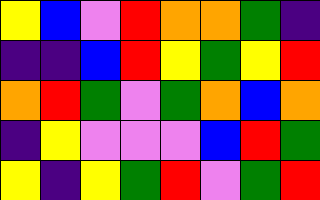[["yellow", "blue", "violet", "red", "orange", "orange", "green", "indigo"], ["indigo", "indigo", "blue", "red", "yellow", "green", "yellow", "red"], ["orange", "red", "green", "violet", "green", "orange", "blue", "orange"], ["indigo", "yellow", "violet", "violet", "violet", "blue", "red", "green"], ["yellow", "indigo", "yellow", "green", "red", "violet", "green", "red"]]